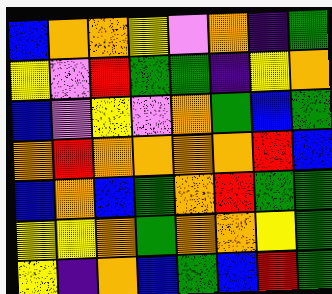[["blue", "orange", "orange", "yellow", "violet", "orange", "indigo", "green"], ["yellow", "violet", "red", "green", "green", "indigo", "yellow", "orange"], ["blue", "violet", "yellow", "violet", "orange", "green", "blue", "green"], ["orange", "red", "orange", "orange", "orange", "orange", "red", "blue"], ["blue", "orange", "blue", "green", "orange", "red", "green", "green"], ["yellow", "yellow", "orange", "green", "orange", "orange", "yellow", "green"], ["yellow", "indigo", "orange", "blue", "green", "blue", "red", "green"]]